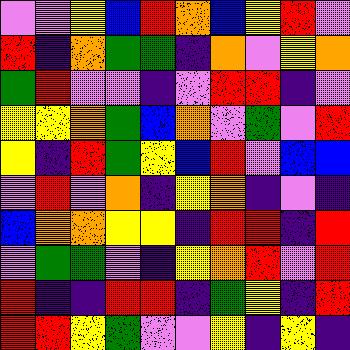[["violet", "violet", "yellow", "blue", "red", "orange", "blue", "yellow", "red", "violet"], ["red", "indigo", "orange", "green", "green", "indigo", "orange", "violet", "yellow", "orange"], ["green", "red", "violet", "violet", "indigo", "violet", "red", "red", "indigo", "violet"], ["yellow", "yellow", "orange", "green", "blue", "orange", "violet", "green", "violet", "red"], ["yellow", "indigo", "red", "green", "yellow", "blue", "red", "violet", "blue", "blue"], ["violet", "red", "violet", "orange", "indigo", "yellow", "orange", "indigo", "violet", "indigo"], ["blue", "orange", "orange", "yellow", "yellow", "indigo", "red", "red", "indigo", "red"], ["violet", "green", "green", "violet", "indigo", "yellow", "orange", "red", "violet", "red"], ["red", "indigo", "indigo", "red", "red", "indigo", "green", "yellow", "indigo", "red"], ["red", "red", "yellow", "green", "violet", "violet", "yellow", "indigo", "yellow", "indigo"]]